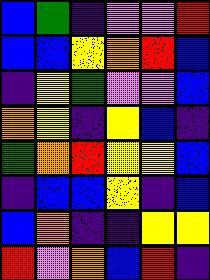[["blue", "green", "indigo", "violet", "violet", "red"], ["blue", "blue", "yellow", "orange", "red", "blue"], ["indigo", "yellow", "green", "violet", "violet", "blue"], ["orange", "yellow", "indigo", "yellow", "blue", "indigo"], ["green", "orange", "red", "yellow", "yellow", "blue"], ["indigo", "blue", "blue", "yellow", "indigo", "blue"], ["blue", "orange", "indigo", "indigo", "yellow", "yellow"], ["red", "violet", "orange", "blue", "red", "indigo"]]